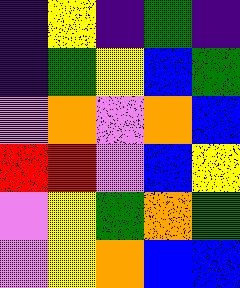[["indigo", "yellow", "indigo", "green", "indigo"], ["indigo", "green", "yellow", "blue", "green"], ["violet", "orange", "violet", "orange", "blue"], ["red", "red", "violet", "blue", "yellow"], ["violet", "yellow", "green", "orange", "green"], ["violet", "yellow", "orange", "blue", "blue"]]